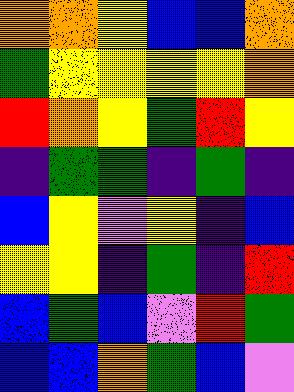[["orange", "orange", "yellow", "blue", "blue", "orange"], ["green", "yellow", "yellow", "yellow", "yellow", "orange"], ["red", "orange", "yellow", "green", "red", "yellow"], ["indigo", "green", "green", "indigo", "green", "indigo"], ["blue", "yellow", "violet", "yellow", "indigo", "blue"], ["yellow", "yellow", "indigo", "green", "indigo", "red"], ["blue", "green", "blue", "violet", "red", "green"], ["blue", "blue", "orange", "green", "blue", "violet"]]